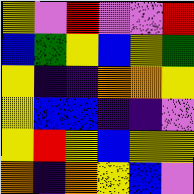[["yellow", "violet", "red", "violet", "violet", "red"], ["blue", "green", "yellow", "blue", "yellow", "green"], ["yellow", "indigo", "indigo", "orange", "orange", "yellow"], ["yellow", "blue", "blue", "indigo", "indigo", "violet"], ["yellow", "red", "yellow", "blue", "yellow", "yellow"], ["orange", "indigo", "orange", "yellow", "blue", "violet"]]